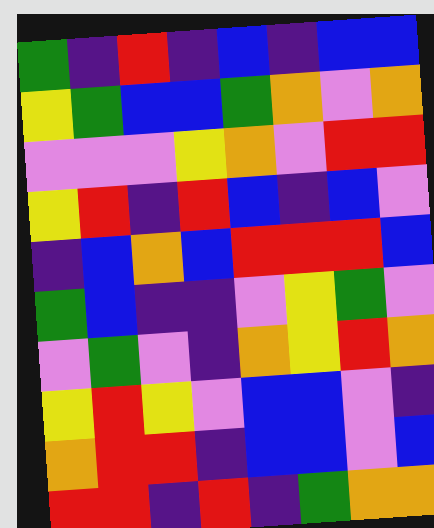[["green", "indigo", "red", "indigo", "blue", "indigo", "blue", "blue"], ["yellow", "green", "blue", "blue", "green", "orange", "violet", "orange"], ["violet", "violet", "violet", "yellow", "orange", "violet", "red", "red"], ["yellow", "red", "indigo", "red", "blue", "indigo", "blue", "violet"], ["indigo", "blue", "orange", "blue", "red", "red", "red", "blue"], ["green", "blue", "indigo", "indigo", "violet", "yellow", "green", "violet"], ["violet", "green", "violet", "indigo", "orange", "yellow", "red", "orange"], ["yellow", "red", "yellow", "violet", "blue", "blue", "violet", "indigo"], ["orange", "red", "red", "indigo", "blue", "blue", "violet", "blue"], ["red", "red", "indigo", "red", "indigo", "green", "orange", "orange"]]